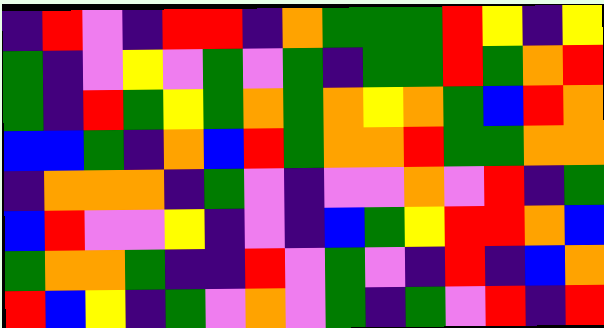[["indigo", "red", "violet", "indigo", "red", "red", "indigo", "orange", "green", "green", "green", "red", "yellow", "indigo", "yellow"], ["green", "indigo", "violet", "yellow", "violet", "green", "violet", "green", "indigo", "green", "green", "red", "green", "orange", "red"], ["green", "indigo", "red", "green", "yellow", "green", "orange", "green", "orange", "yellow", "orange", "green", "blue", "red", "orange"], ["blue", "blue", "green", "indigo", "orange", "blue", "red", "green", "orange", "orange", "red", "green", "green", "orange", "orange"], ["indigo", "orange", "orange", "orange", "indigo", "green", "violet", "indigo", "violet", "violet", "orange", "violet", "red", "indigo", "green"], ["blue", "red", "violet", "violet", "yellow", "indigo", "violet", "indigo", "blue", "green", "yellow", "red", "red", "orange", "blue"], ["green", "orange", "orange", "green", "indigo", "indigo", "red", "violet", "green", "violet", "indigo", "red", "indigo", "blue", "orange"], ["red", "blue", "yellow", "indigo", "green", "violet", "orange", "violet", "green", "indigo", "green", "violet", "red", "indigo", "red"]]